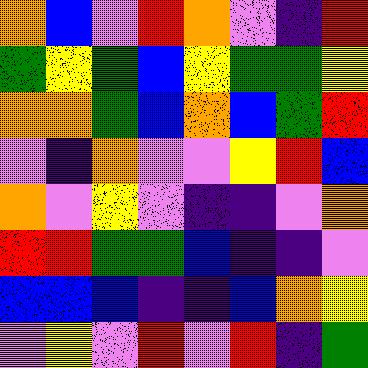[["orange", "blue", "violet", "red", "orange", "violet", "indigo", "red"], ["green", "yellow", "green", "blue", "yellow", "green", "green", "yellow"], ["orange", "orange", "green", "blue", "orange", "blue", "green", "red"], ["violet", "indigo", "orange", "violet", "violet", "yellow", "red", "blue"], ["orange", "violet", "yellow", "violet", "indigo", "indigo", "violet", "orange"], ["red", "red", "green", "green", "blue", "indigo", "indigo", "violet"], ["blue", "blue", "blue", "indigo", "indigo", "blue", "orange", "yellow"], ["violet", "yellow", "violet", "red", "violet", "red", "indigo", "green"]]